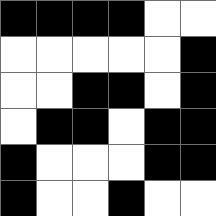[["black", "black", "black", "black", "white", "white"], ["white", "white", "white", "white", "white", "black"], ["white", "white", "black", "black", "white", "black"], ["white", "black", "black", "white", "black", "black"], ["black", "white", "white", "white", "black", "black"], ["black", "white", "white", "black", "white", "white"]]